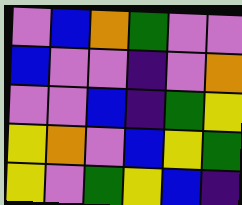[["violet", "blue", "orange", "green", "violet", "violet"], ["blue", "violet", "violet", "indigo", "violet", "orange"], ["violet", "violet", "blue", "indigo", "green", "yellow"], ["yellow", "orange", "violet", "blue", "yellow", "green"], ["yellow", "violet", "green", "yellow", "blue", "indigo"]]